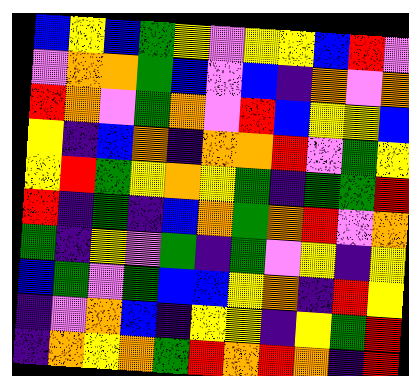[["blue", "yellow", "blue", "green", "yellow", "violet", "yellow", "yellow", "blue", "red", "violet"], ["violet", "orange", "orange", "green", "blue", "violet", "blue", "indigo", "orange", "violet", "orange"], ["red", "orange", "violet", "green", "orange", "violet", "red", "blue", "yellow", "yellow", "blue"], ["yellow", "indigo", "blue", "orange", "indigo", "orange", "orange", "red", "violet", "green", "yellow"], ["yellow", "red", "green", "yellow", "orange", "yellow", "green", "indigo", "green", "green", "red"], ["red", "indigo", "green", "indigo", "blue", "orange", "green", "orange", "red", "violet", "orange"], ["green", "indigo", "yellow", "violet", "green", "indigo", "green", "violet", "yellow", "indigo", "yellow"], ["blue", "green", "violet", "green", "blue", "blue", "yellow", "orange", "indigo", "red", "yellow"], ["indigo", "violet", "orange", "blue", "indigo", "yellow", "yellow", "indigo", "yellow", "green", "red"], ["indigo", "orange", "yellow", "orange", "green", "red", "orange", "red", "orange", "indigo", "red"]]